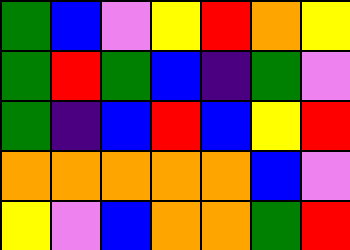[["green", "blue", "violet", "yellow", "red", "orange", "yellow"], ["green", "red", "green", "blue", "indigo", "green", "violet"], ["green", "indigo", "blue", "red", "blue", "yellow", "red"], ["orange", "orange", "orange", "orange", "orange", "blue", "violet"], ["yellow", "violet", "blue", "orange", "orange", "green", "red"]]